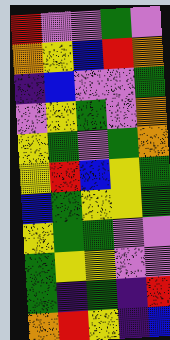[["red", "violet", "violet", "green", "violet"], ["orange", "yellow", "blue", "red", "orange"], ["indigo", "blue", "violet", "violet", "green"], ["violet", "yellow", "green", "violet", "orange"], ["yellow", "green", "violet", "green", "orange"], ["yellow", "red", "blue", "yellow", "green"], ["blue", "green", "yellow", "yellow", "green"], ["yellow", "green", "green", "violet", "violet"], ["green", "yellow", "yellow", "violet", "violet"], ["green", "indigo", "green", "indigo", "red"], ["orange", "red", "yellow", "indigo", "blue"]]